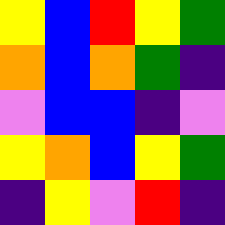[["yellow", "blue", "red", "yellow", "green"], ["orange", "blue", "orange", "green", "indigo"], ["violet", "blue", "blue", "indigo", "violet"], ["yellow", "orange", "blue", "yellow", "green"], ["indigo", "yellow", "violet", "red", "indigo"]]